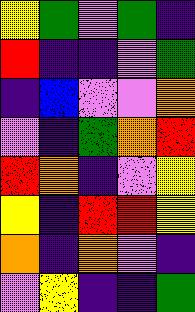[["yellow", "green", "violet", "green", "indigo"], ["red", "indigo", "indigo", "violet", "green"], ["indigo", "blue", "violet", "violet", "orange"], ["violet", "indigo", "green", "orange", "red"], ["red", "orange", "indigo", "violet", "yellow"], ["yellow", "indigo", "red", "red", "yellow"], ["orange", "indigo", "orange", "violet", "indigo"], ["violet", "yellow", "indigo", "indigo", "green"]]